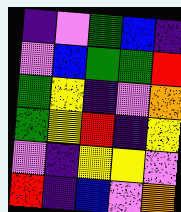[["indigo", "violet", "green", "blue", "indigo"], ["violet", "blue", "green", "green", "red"], ["green", "yellow", "indigo", "violet", "orange"], ["green", "yellow", "red", "indigo", "yellow"], ["violet", "indigo", "yellow", "yellow", "violet"], ["red", "indigo", "blue", "violet", "orange"]]